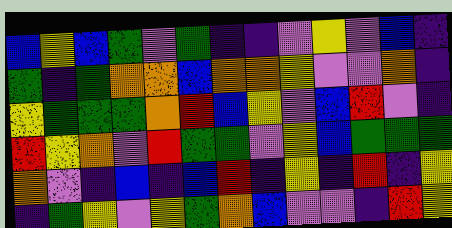[["blue", "yellow", "blue", "green", "violet", "green", "indigo", "indigo", "violet", "yellow", "violet", "blue", "indigo"], ["green", "indigo", "green", "orange", "orange", "blue", "orange", "orange", "yellow", "violet", "violet", "orange", "indigo"], ["yellow", "green", "green", "green", "orange", "red", "blue", "yellow", "violet", "blue", "red", "violet", "indigo"], ["red", "yellow", "orange", "violet", "red", "green", "green", "violet", "yellow", "blue", "green", "green", "green"], ["orange", "violet", "indigo", "blue", "indigo", "blue", "red", "indigo", "yellow", "indigo", "red", "indigo", "yellow"], ["indigo", "green", "yellow", "violet", "yellow", "green", "orange", "blue", "violet", "violet", "indigo", "red", "yellow"]]